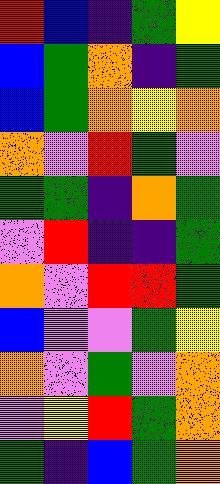[["red", "blue", "indigo", "green", "yellow"], ["blue", "green", "orange", "indigo", "green"], ["blue", "green", "orange", "yellow", "orange"], ["orange", "violet", "red", "green", "violet"], ["green", "green", "indigo", "orange", "green"], ["violet", "red", "indigo", "indigo", "green"], ["orange", "violet", "red", "red", "green"], ["blue", "violet", "violet", "green", "yellow"], ["orange", "violet", "green", "violet", "orange"], ["violet", "yellow", "red", "green", "orange"], ["green", "indigo", "blue", "green", "orange"]]